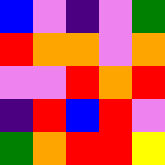[["blue", "violet", "indigo", "violet", "green"], ["red", "orange", "orange", "violet", "orange"], ["violet", "violet", "red", "orange", "red"], ["indigo", "red", "blue", "red", "violet"], ["green", "orange", "red", "red", "yellow"]]